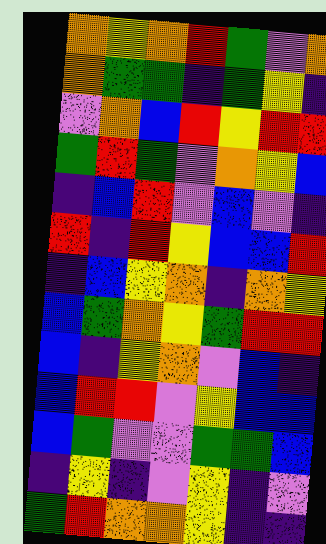[["orange", "yellow", "orange", "red", "green", "violet", "orange"], ["orange", "green", "green", "indigo", "green", "yellow", "indigo"], ["violet", "orange", "blue", "red", "yellow", "red", "red"], ["green", "red", "green", "violet", "orange", "yellow", "blue"], ["indigo", "blue", "red", "violet", "blue", "violet", "indigo"], ["red", "indigo", "red", "yellow", "blue", "blue", "red"], ["indigo", "blue", "yellow", "orange", "indigo", "orange", "yellow"], ["blue", "green", "orange", "yellow", "green", "red", "red"], ["blue", "indigo", "yellow", "orange", "violet", "blue", "indigo"], ["blue", "red", "red", "violet", "yellow", "blue", "blue"], ["blue", "green", "violet", "violet", "green", "green", "blue"], ["indigo", "yellow", "indigo", "violet", "yellow", "indigo", "violet"], ["green", "red", "orange", "orange", "yellow", "indigo", "indigo"]]